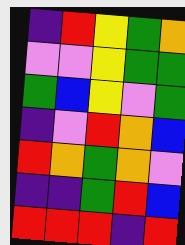[["indigo", "red", "yellow", "green", "orange"], ["violet", "violet", "yellow", "green", "green"], ["green", "blue", "yellow", "violet", "green"], ["indigo", "violet", "red", "orange", "blue"], ["red", "orange", "green", "orange", "violet"], ["indigo", "indigo", "green", "red", "blue"], ["red", "red", "red", "indigo", "red"]]